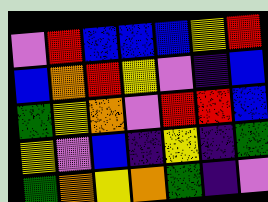[["violet", "red", "blue", "blue", "blue", "yellow", "red"], ["blue", "orange", "red", "yellow", "violet", "indigo", "blue"], ["green", "yellow", "orange", "violet", "red", "red", "blue"], ["yellow", "violet", "blue", "indigo", "yellow", "indigo", "green"], ["green", "orange", "yellow", "orange", "green", "indigo", "violet"]]